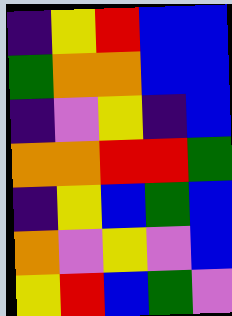[["indigo", "yellow", "red", "blue", "blue"], ["green", "orange", "orange", "blue", "blue"], ["indigo", "violet", "yellow", "indigo", "blue"], ["orange", "orange", "red", "red", "green"], ["indigo", "yellow", "blue", "green", "blue"], ["orange", "violet", "yellow", "violet", "blue"], ["yellow", "red", "blue", "green", "violet"]]